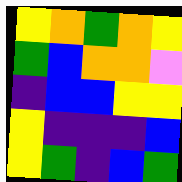[["yellow", "orange", "green", "orange", "yellow"], ["green", "blue", "orange", "orange", "violet"], ["indigo", "blue", "blue", "yellow", "yellow"], ["yellow", "indigo", "indigo", "indigo", "blue"], ["yellow", "green", "indigo", "blue", "green"]]